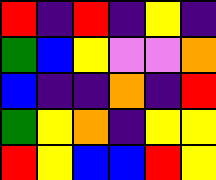[["red", "indigo", "red", "indigo", "yellow", "indigo"], ["green", "blue", "yellow", "violet", "violet", "orange"], ["blue", "indigo", "indigo", "orange", "indigo", "red"], ["green", "yellow", "orange", "indigo", "yellow", "yellow"], ["red", "yellow", "blue", "blue", "red", "yellow"]]